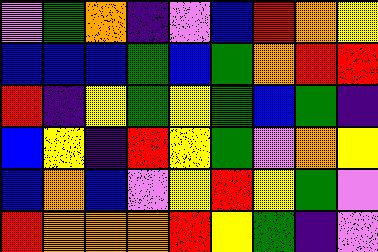[["violet", "green", "orange", "indigo", "violet", "blue", "red", "orange", "yellow"], ["blue", "blue", "blue", "green", "blue", "green", "orange", "red", "red"], ["red", "indigo", "yellow", "green", "yellow", "green", "blue", "green", "indigo"], ["blue", "yellow", "indigo", "red", "yellow", "green", "violet", "orange", "yellow"], ["blue", "orange", "blue", "violet", "yellow", "red", "yellow", "green", "violet"], ["red", "orange", "orange", "orange", "red", "yellow", "green", "indigo", "violet"]]